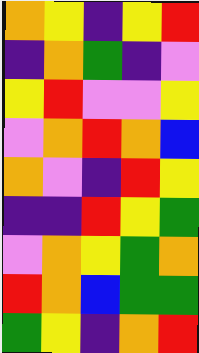[["orange", "yellow", "indigo", "yellow", "red"], ["indigo", "orange", "green", "indigo", "violet"], ["yellow", "red", "violet", "violet", "yellow"], ["violet", "orange", "red", "orange", "blue"], ["orange", "violet", "indigo", "red", "yellow"], ["indigo", "indigo", "red", "yellow", "green"], ["violet", "orange", "yellow", "green", "orange"], ["red", "orange", "blue", "green", "green"], ["green", "yellow", "indigo", "orange", "red"]]